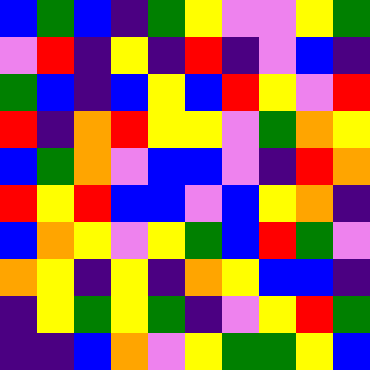[["blue", "green", "blue", "indigo", "green", "yellow", "violet", "violet", "yellow", "green"], ["violet", "red", "indigo", "yellow", "indigo", "red", "indigo", "violet", "blue", "indigo"], ["green", "blue", "indigo", "blue", "yellow", "blue", "red", "yellow", "violet", "red"], ["red", "indigo", "orange", "red", "yellow", "yellow", "violet", "green", "orange", "yellow"], ["blue", "green", "orange", "violet", "blue", "blue", "violet", "indigo", "red", "orange"], ["red", "yellow", "red", "blue", "blue", "violet", "blue", "yellow", "orange", "indigo"], ["blue", "orange", "yellow", "violet", "yellow", "green", "blue", "red", "green", "violet"], ["orange", "yellow", "indigo", "yellow", "indigo", "orange", "yellow", "blue", "blue", "indigo"], ["indigo", "yellow", "green", "yellow", "green", "indigo", "violet", "yellow", "red", "green"], ["indigo", "indigo", "blue", "orange", "violet", "yellow", "green", "green", "yellow", "blue"]]